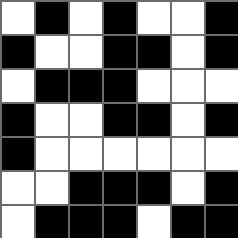[["white", "black", "white", "black", "white", "white", "black"], ["black", "white", "white", "black", "black", "white", "black"], ["white", "black", "black", "black", "white", "white", "white"], ["black", "white", "white", "black", "black", "white", "black"], ["black", "white", "white", "white", "white", "white", "white"], ["white", "white", "black", "black", "black", "white", "black"], ["white", "black", "black", "black", "white", "black", "black"]]